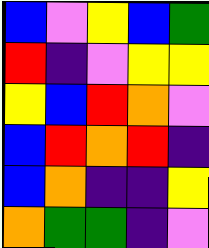[["blue", "violet", "yellow", "blue", "green"], ["red", "indigo", "violet", "yellow", "yellow"], ["yellow", "blue", "red", "orange", "violet"], ["blue", "red", "orange", "red", "indigo"], ["blue", "orange", "indigo", "indigo", "yellow"], ["orange", "green", "green", "indigo", "violet"]]